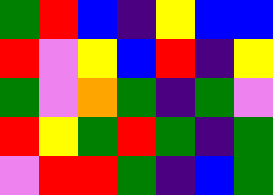[["green", "red", "blue", "indigo", "yellow", "blue", "blue"], ["red", "violet", "yellow", "blue", "red", "indigo", "yellow"], ["green", "violet", "orange", "green", "indigo", "green", "violet"], ["red", "yellow", "green", "red", "green", "indigo", "green"], ["violet", "red", "red", "green", "indigo", "blue", "green"]]